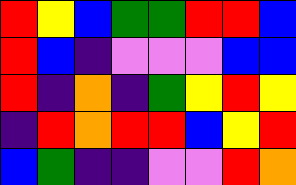[["red", "yellow", "blue", "green", "green", "red", "red", "blue"], ["red", "blue", "indigo", "violet", "violet", "violet", "blue", "blue"], ["red", "indigo", "orange", "indigo", "green", "yellow", "red", "yellow"], ["indigo", "red", "orange", "red", "red", "blue", "yellow", "red"], ["blue", "green", "indigo", "indigo", "violet", "violet", "red", "orange"]]